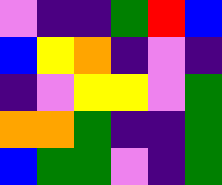[["violet", "indigo", "indigo", "green", "red", "blue"], ["blue", "yellow", "orange", "indigo", "violet", "indigo"], ["indigo", "violet", "yellow", "yellow", "violet", "green"], ["orange", "orange", "green", "indigo", "indigo", "green"], ["blue", "green", "green", "violet", "indigo", "green"]]